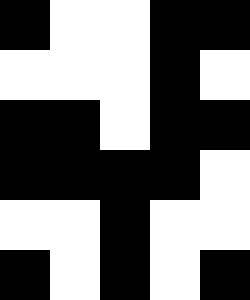[["black", "white", "white", "black", "black"], ["white", "white", "white", "black", "white"], ["black", "black", "white", "black", "black"], ["black", "black", "black", "black", "white"], ["white", "white", "black", "white", "white"], ["black", "white", "black", "white", "black"]]